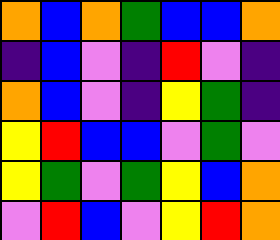[["orange", "blue", "orange", "green", "blue", "blue", "orange"], ["indigo", "blue", "violet", "indigo", "red", "violet", "indigo"], ["orange", "blue", "violet", "indigo", "yellow", "green", "indigo"], ["yellow", "red", "blue", "blue", "violet", "green", "violet"], ["yellow", "green", "violet", "green", "yellow", "blue", "orange"], ["violet", "red", "blue", "violet", "yellow", "red", "orange"]]